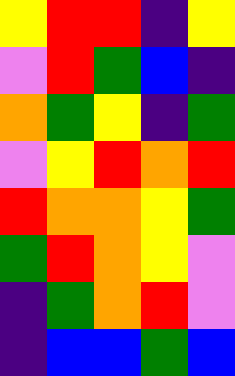[["yellow", "red", "red", "indigo", "yellow"], ["violet", "red", "green", "blue", "indigo"], ["orange", "green", "yellow", "indigo", "green"], ["violet", "yellow", "red", "orange", "red"], ["red", "orange", "orange", "yellow", "green"], ["green", "red", "orange", "yellow", "violet"], ["indigo", "green", "orange", "red", "violet"], ["indigo", "blue", "blue", "green", "blue"]]